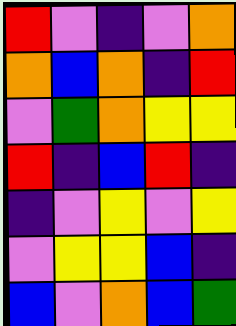[["red", "violet", "indigo", "violet", "orange"], ["orange", "blue", "orange", "indigo", "red"], ["violet", "green", "orange", "yellow", "yellow"], ["red", "indigo", "blue", "red", "indigo"], ["indigo", "violet", "yellow", "violet", "yellow"], ["violet", "yellow", "yellow", "blue", "indigo"], ["blue", "violet", "orange", "blue", "green"]]